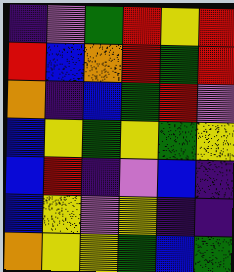[["indigo", "violet", "green", "red", "yellow", "red"], ["red", "blue", "orange", "red", "green", "red"], ["orange", "indigo", "blue", "green", "red", "violet"], ["blue", "yellow", "green", "yellow", "green", "yellow"], ["blue", "red", "indigo", "violet", "blue", "indigo"], ["blue", "yellow", "violet", "yellow", "indigo", "indigo"], ["orange", "yellow", "yellow", "green", "blue", "green"]]